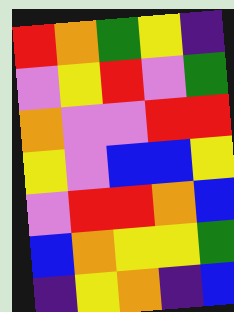[["red", "orange", "green", "yellow", "indigo"], ["violet", "yellow", "red", "violet", "green"], ["orange", "violet", "violet", "red", "red"], ["yellow", "violet", "blue", "blue", "yellow"], ["violet", "red", "red", "orange", "blue"], ["blue", "orange", "yellow", "yellow", "green"], ["indigo", "yellow", "orange", "indigo", "blue"]]